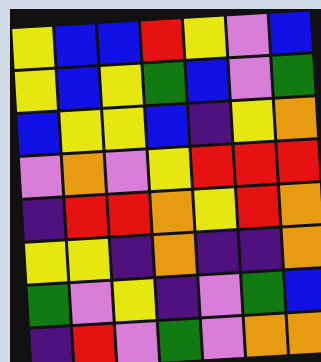[["yellow", "blue", "blue", "red", "yellow", "violet", "blue"], ["yellow", "blue", "yellow", "green", "blue", "violet", "green"], ["blue", "yellow", "yellow", "blue", "indigo", "yellow", "orange"], ["violet", "orange", "violet", "yellow", "red", "red", "red"], ["indigo", "red", "red", "orange", "yellow", "red", "orange"], ["yellow", "yellow", "indigo", "orange", "indigo", "indigo", "orange"], ["green", "violet", "yellow", "indigo", "violet", "green", "blue"], ["indigo", "red", "violet", "green", "violet", "orange", "orange"]]